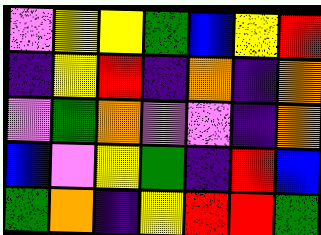[["violet", "yellow", "yellow", "green", "blue", "yellow", "red"], ["indigo", "yellow", "red", "indigo", "orange", "indigo", "orange"], ["violet", "green", "orange", "violet", "violet", "indigo", "orange"], ["blue", "violet", "yellow", "green", "indigo", "red", "blue"], ["green", "orange", "indigo", "yellow", "red", "red", "green"]]